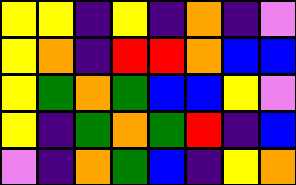[["yellow", "yellow", "indigo", "yellow", "indigo", "orange", "indigo", "violet"], ["yellow", "orange", "indigo", "red", "red", "orange", "blue", "blue"], ["yellow", "green", "orange", "green", "blue", "blue", "yellow", "violet"], ["yellow", "indigo", "green", "orange", "green", "red", "indigo", "blue"], ["violet", "indigo", "orange", "green", "blue", "indigo", "yellow", "orange"]]